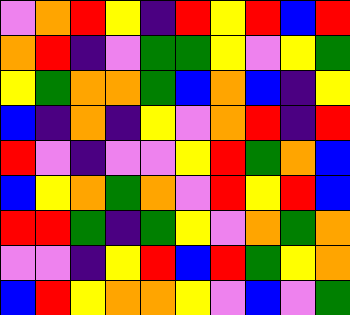[["violet", "orange", "red", "yellow", "indigo", "red", "yellow", "red", "blue", "red"], ["orange", "red", "indigo", "violet", "green", "green", "yellow", "violet", "yellow", "green"], ["yellow", "green", "orange", "orange", "green", "blue", "orange", "blue", "indigo", "yellow"], ["blue", "indigo", "orange", "indigo", "yellow", "violet", "orange", "red", "indigo", "red"], ["red", "violet", "indigo", "violet", "violet", "yellow", "red", "green", "orange", "blue"], ["blue", "yellow", "orange", "green", "orange", "violet", "red", "yellow", "red", "blue"], ["red", "red", "green", "indigo", "green", "yellow", "violet", "orange", "green", "orange"], ["violet", "violet", "indigo", "yellow", "red", "blue", "red", "green", "yellow", "orange"], ["blue", "red", "yellow", "orange", "orange", "yellow", "violet", "blue", "violet", "green"]]